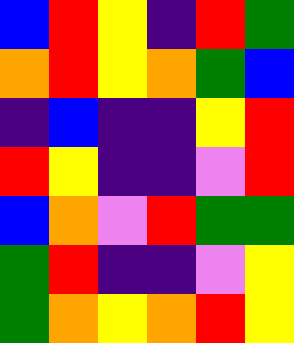[["blue", "red", "yellow", "indigo", "red", "green"], ["orange", "red", "yellow", "orange", "green", "blue"], ["indigo", "blue", "indigo", "indigo", "yellow", "red"], ["red", "yellow", "indigo", "indigo", "violet", "red"], ["blue", "orange", "violet", "red", "green", "green"], ["green", "red", "indigo", "indigo", "violet", "yellow"], ["green", "orange", "yellow", "orange", "red", "yellow"]]